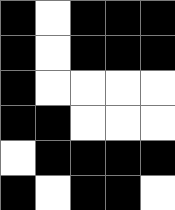[["black", "white", "black", "black", "black"], ["black", "white", "black", "black", "black"], ["black", "white", "white", "white", "white"], ["black", "black", "white", "white", "white"], ["white", "black", "black", "black", "black"], ["black", "white", "black", "black", "white"]]